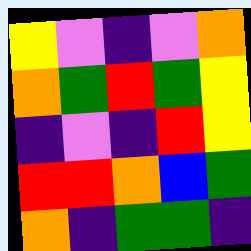[["yellow", "violet", "indigo", "violet", "orange"], ["orange", "green", "red", "green", "yellow"], ["indigo", "violet", "indigo", "red", "yellow"], ["red", "red", "orange", "blue", "green"], ["orange", "indigo", "green", "green", "indigo"]]